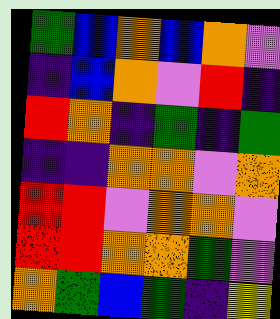[["green", "blue", "orange", "blue", "orange", "violet"], ["indigo", "blue", "orange", "violet", "red", "indigo"], ["red", "orange", "indigo", "green", "indigo", "green"], ["indigo", "indigo", "orange", "orange", "violet", "orange"], ["red", "red", "violet", "orange", "orange", "violet"], ["red", "red", "orange", "orange", "green", "violet"], ["orange", "green", "blue", "green", "indigo", "yellow"]]